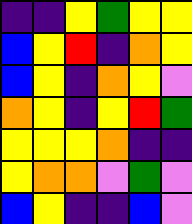[["indigo", "indigo", "yellow", "green", "yellow", "yellow"], ["blue", "yellow", "red", "indigo", "orange", "yellow"], ["blue", "yellow", "indigo", "orange", "yellow", "violet"], ["orange", "yellow", "indigo", "yellow", "red", "green"], ["yellow", "yellow", "yellow", "orange", "indigo", "indigo"], ["yellow", "orange", "orange", "violet", "green", "violet"], ["blue", "yellow", "indigo", "indigo", "blue", "violet"]]